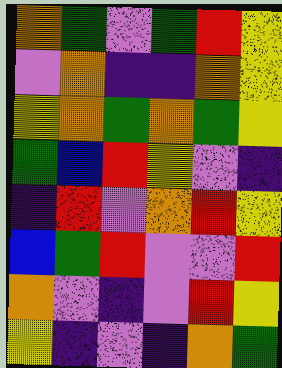[["orange", "green", "violet", "green", "red", "yellow"], ["violet", "orange", "indigo", "indigo", "orange", "yellow"], ["yellow", "orange", "green", "orange", "green", "yellow"], ["green", "blue", "red", "yellow", "violet", "indigo"], ["indigo", "red", "violet", "orange", "red", "yellow"], ["blue", "green", "red", "violet", "violet", "red"], ["orange", "violet", "indigo", "violet", "red", "yellow"], ["yellow", "indigo", "violet", "indigo", "orange", "green"]]